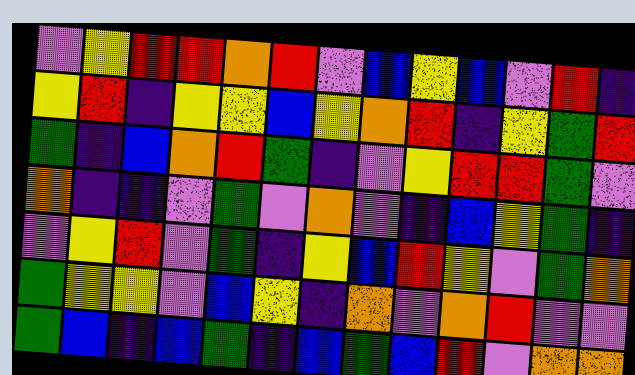[["violet", "yellow", "red", "red", "orange", "red", "violet", "blue", "yellow", "blue", "violet", "red", "indigo"], ["yellow", "red", "indigo", "yellow", "yellow", "blue", "yellow", "orange", "red", "indigo", "yellow", "green", "red"], ["green", "indigo", "blue", "orange", "red", "green", "indigo", "violet", "yellow", "red", "red", "green", "violet"], ["orange", "indigo", "indigo", "violet", "green", "violet", "orange", "violet", "indigo", "blue", "yellow", "green", "indigo"], ["violet", "yellow", "red", "violet", "green", "indigo", "yellow", "blue", "red", "yellow", "violet", "green", "orange"], ["green", "yellow", "yellow", "violet", "blue", "yellow", "indigo", "orange", "violet", "orange", "red", "violet", "violet"], ["green", "blue", "indigo", "blue", "green", "indigo", "blue", "green", "blue", "red", "violet", "orange", "orange"]]